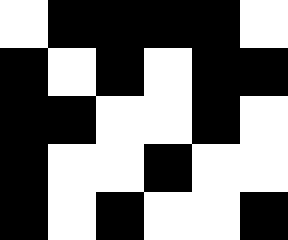[["white", "black", "black", "black", "black", "white"], ["black", "white", "black", "white", "black", "black"], ["black", "black", "white", "white", "black", "white"], ["black", "white", "white", "black", "white", "white"], ["black", "white", "black", "white", "white", "black"]]